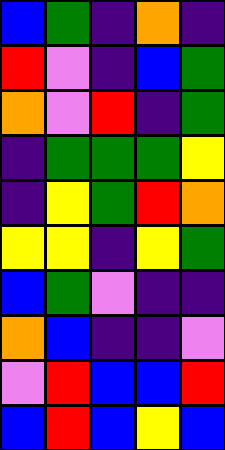[["blue", "green", "indigo", "orange", "indigo"], ["red", "violet", "indigo", "blue", "green"], ["orange", "violet", "red", "indigo", "green"], ["indigo", "green", "green", "green", "yellow"], ["indigo", "yellow", "green", "red", "orange"], ["yellow", "yellow", "indigo", "yellow", "green"], ["blue", "green", "violet", "indigo", "indigo"], ["orange", "blue", "indigo", "indigo", "violet"], ["violet", "red", "blue", "blue", "red"], ["blue", "red", "blue", "yellow", "blue"]]